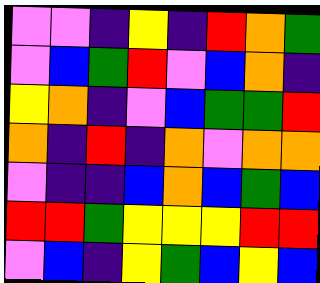[["violet", "violet", "indigo", "yellow", "indigo", "red", "orange", "green"], ["violet", "blue", "green", "red", "violet", "blue", "orange", "indigo"], ["yellow", "orange", "indigo", "violet", "blue", "green", "green", "red"], ["orange", "indigo", "red", "indigo", "orange", "violet", "orange", "orange"], ["violet", "indigo", "indigo", "blue", "orange", "blue", "green", "blue"], ["red", "red", "green", "yellow", "yellow", "yellow", "red", "red"], ["violet", "blue", "indigo", "yellow", "green", "blue", "yellow", "blue"]]